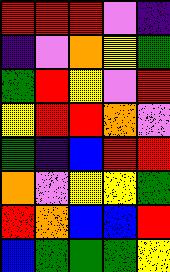[["red", "red", "red", "violet", "indigo"], ["indigo", "violet", "orange", "yellow", "green"], ["green", "red", "yellow", "violet", "red"], ["yellow", "red", "red", "orange", "violet"], ["green", "indigo", "blue", "red", "red"], ["orange", "violet", "yellow", "yellow", "green"], ["red", "orange", "blue", "blue", "red"], ["blue", "green", "green", "green", "yellow"]]